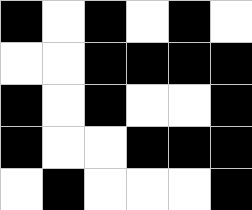[["black", "white", "black", "white", "black", "white"], ["white", "white", "black", "black", "black", "black"], ["black", "white", "black", "white", "white", "black"], ["black", "white", "white", "black", "black", "black"], ["white", "black", "white", "white", "white", "black"]]